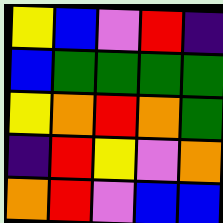[["yellow", "blue", "violet", "red", "indigo"], ["blue", "green", "green", "green", "green"], ["yellow", "orange", "red", "orange", "green"], ["indigo", "red", "yellow", "violet", "orange"], ["orange", "red", "violet", "blue", "blue"]]